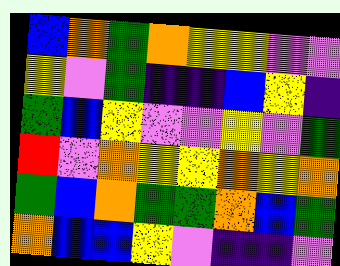[["blue", "orange", "green", "orange", "yellow", "yellow", "violet", "violet"], ["yellow", "violet", "green", "indigo", "indigo", "blue", "yellow", "indigo"], ["green", "blue", "yellow", "violet", "violet", "yellow", "violet", "green"], ["red", "violet", "orange", "yellow", "yellow", "orange", "yellow", "orange"], ["green", "blue", "orange", "green", "green", "orange", "blue", "green"], ["orange", "blue", "blue", "yellow", "violet", "indigo", "indigo", "violet"]]